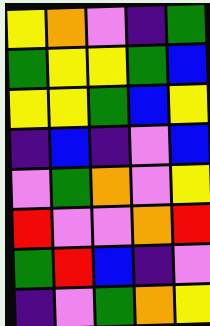[["yellow", "orange", "violet", "indigo", "green"], ["green", "yellow", "yellow", "green", "blue"], ["yellow", "yellow", "green", "blue", "yellow"], ["indigo", "blue", "indigo", "violet", "blue"], ["violet", "green", "orange", "violet", "yellow"], ["red", "violet", "violet", "orange", "red"], ["green", "red", "blue", "indigo", "violet"], ["indigo", "violet", "green", "orange", "yellow"]]